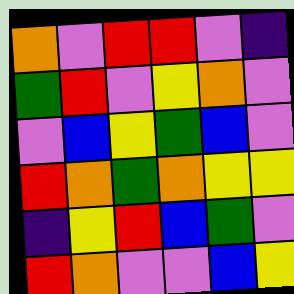[["orange", "violet", "red", "red", "violet", "indigo"], ["green", "red", "violet", "yellow", "orange", "violet"], ["violet", "blue", "yellow", "green", "blue", "violet"], ["red", "orange", "green", "orange", "yellow", "yellow"], ["indigo", "yellow", "red", "blue", "green", "violet"], ["red", "orange", "violet", "violet", "blue", "yellow"]]